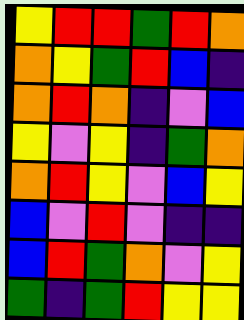[["yellow", "red", "red", "green", "red", "orange"], ["orange", "yellow", "green", "red", "blue", "indigo"], ["orange", "red", "orange", "indigo", "violet", "blue"], ["yellow", "violet", "yellow", "indigo", "green", "orange"], ["orange", "red", "yellow", "violet", "blue", "yellow"], ["blue", "violet", "red", "violet", "indigo", "indigo"], ["blue", "red", "green", "orange", "violet", "yellow"], ["green", "indigo", "green", "red", "yellow", "yellow"]]